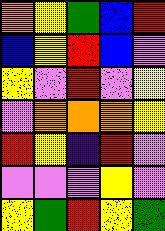[["orange", "yellow", "green", "blue", "red"], ["blue", "yellow", "red", "blue", "violet"], ["yellow", "violet", "red", "violet", "yellow"], ["violet", "orange", "orange", "orange", "yellow"], ["red", "yellow", "indigo", "red", "violet"], ["violet", "violet", "violet", "yellow", "violet"], ["yellow", "green", "red", "yellow", "green"]]